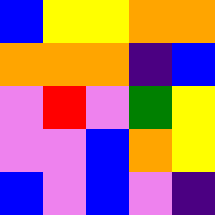[["blue", "yellow", "yellow", "orange", "orange"], ["orange", "orange", "orange", "indigo", "blue"], ["violet", "red", "violet", "green", "yellow"], ["violet", "violet", "blue", "orange", "yellow"], ["blue", "violet", "blue", "violet", "indigo"]]